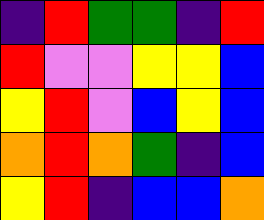[["indigo", "red", "green", "green", "indigo", "red"], ["red", "violet", "violet", "yellow", "yellow", "blue"], ["yellow", "red", "violet", "blue", "yellow", "blue"], ["orange", "red", "orange", "green", "indigo", "blue"], ["yellow", "red", "indigo", "blue", "blue", "orange"]]